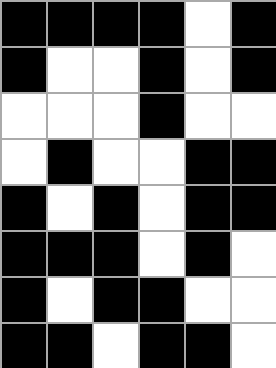[["black", "black", "black", "black", "white", "black"], ["black", "white", "white", "black", "white", "black"], ["white", "white", "white", "black", "white", "white"], ["white", "black", "white", "white", "black", "black"], ["black", "white", "black", "white", "black", "black"], ["black", "black", "black", "white", "black", "white"], ["black", "white", "black", "black", "white", "white"], ["black", "black", "white", "black", "black", "white"]]